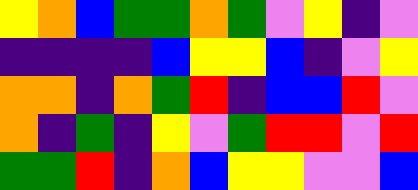[["yellow", "orange", "blue", "green", "green", "orange", "green", "violet", "yellow", "indigo", "violet"], ["indigo", "indigo", "indigo", "indigo", "blue", "yellow", "yellow", "blue", "indigo", "violet", "yellow"], ["orange", "orange", "indigo", "orange", "green", "red", "indigo", "blue", "blue", "red", "violet"], ["orange", "indigo", "green", "indigo", "yellow", "violet", "green", "red", "red", "violet", "red"], ["green", "green", "red", "indigo", "orange", "blue", "yellow", "yellow", "violet", "violet", "blue"]]